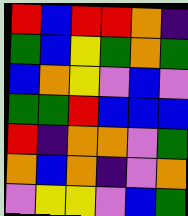[["red", "blue", "red", "red", "orange", "indigo"], ["green", "blue", "yellow", "green", "orange", "green"], ["blue", "orange", "yellow", "violet", "blue", "violet"], ["green", "green", "red", "blue", "blue", "blue"], ["red", "indigo", "orange", "orange", "violet", "green"], ["orange", "blue", "orange", "indigo", "violet", "orange"], ["violet", "yellow", "yellow", "violet", "blue", "green"]]